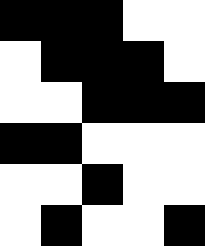[["black", "black", "black", "white", "white"], ["white", "black", "black", "black", "white"], ["white", "white", "black", "black", "black"], ["black", "black", "white", "white", "white"], ["white", "white", "black", "white", "white"], ["white", "black", "white", "white", "black"]]